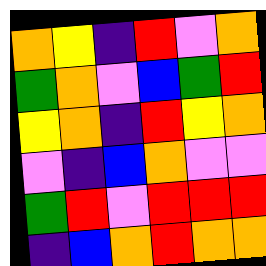[["orange", "yellow", "indigo", "red", "violet", "orange"], ["green", "orange", "violet", "blue", "green", "red"], ["yellow", "orange", "indigo", "red", "yellow", "orange"], ["violet", "indigo", "blue", "orange", "violet", "violet"], ["green", "red", "violet", "red", "red", "red"], ["indigo", "blue", "orange", "red", "orange", "orange"]]